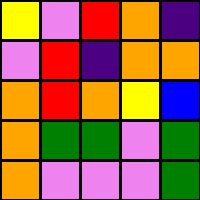[["yellow", "violet", "red", "orange", "indigo"], ["violet", "red", "indigo", "orange", "orange"], ["orange", "red", "orange", "yellow", "blue"], ["orange", "green", "green", "violet", "green"], ["orange", "violet", "violet", "violet", "green"]]